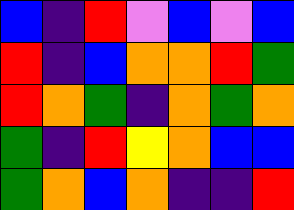[["blue", "indigo", "red", "violet", "blue", "violet", "blue"], ["red", "indigo", "blue", "orange", "orange", "red", "green"], ["red", "orange", "green", "indigo", "orange", "green", "orange"], ["green", "indigo", "red", "yellow", "orange", "blue", "blue"], ["green", "orange", "blue", "orange", "indigo", "indigo", "red"]]